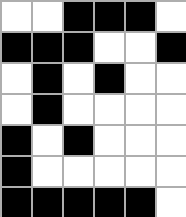[["white", "white", "black", "black", "black", "white"], ["black", "black", "black", "white", "white", "black"], ["white", "black", "white", "black", "white", "white"], ["white", "black", "white", "white", "white", "white"], ["black", "white", "black", "white", "white", "white"], ["black", "white", "white", "white", "white", "white"], ["black", "black", "black", "black", "black", "white"]]